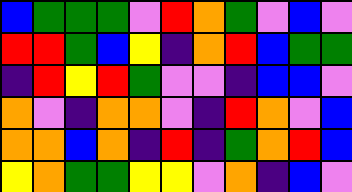[["blue", "green", "green", "green", "violet", "red", "orange", "green", "violet", "blue", "violet"], ["red", "red", "green", "blue", "yellow", "indigo", "orange", "red", "blue", "green", "green"], ["indigo", "red", "yellow", "red", "green", "violet", "violet", "indigo", "blue", "blue", "violet"], ["orange", "violet", "indigo", "orange", "orange", "violet", "indigo", "red", "orange", "violet", "blue"], ["orange", "orange", "blue", "orange", "indigo", "red", "indigo", "green", "orange", "red", "blue"], ["yellow", "orange", "green", "green", "yellow", "yellow", "violet", "orange", "indigo", "blue", "violet"]]